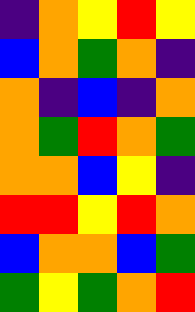[["indigo", "orange", "yellow", "red", "yellow"], ["blue", "orange", "green", "orange", "indigo"], ["orange", "indigo", "blue", "indigo", "orange"], ["orange", "green", "red", "orange", "green"], ["orange", "orange", "blue", "yellow", "indigo"], ["red", "red", "yellow", "red", "orange"], ["blue", "orange", "orange", "blue", "green"], ["green", "yellow", "green", "orange", "red"]]